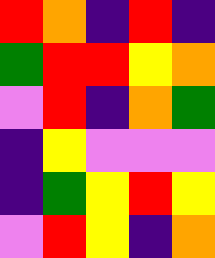[["red", "orange", "indigo", "red", "indigo"], ["green", "red", "red", "yellow", "orange"], ["violet", "red", "indigo", "orange", "green"], ["indigo", "yellow", "violet", "violet", "violet"], ["indigo", "green", "yellow", "red", "yellow"], ["violet", "red", "yellow", "indigo", "orange"]]